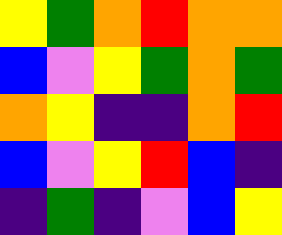[["yellow", "green", "orange", "red", "orange", "orange"], ["blue", "violet", "yellow", "green", "orange", "green"], ["orange", "yellow", "indigo", "indigo", "orange", "red"], ["blue", "violet", "yellow", "red", "blue", "indigo"], ["indigo", "green", "indigo", "violet", "blue", "yellow"]]